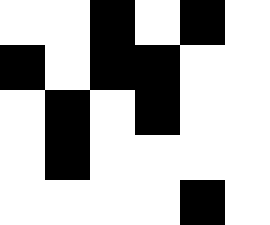[["white", "white", "black", "white", "black", "white"], ["black", "white", "black", "black", "white", "white"], ["white", "black", "white", "black", "white", "white"], ["white", "black", "white", "white", "white", "white"], ["white", "white", "white", "white", "black", "white"]]